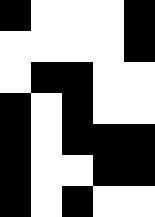[["black", "white", "white", "white", "black"], ["white", "white", "white", "white", "black"], ["white", "black", "black", "white", "white"], ["black", "white", "black", "white", "white"], ["black", "white", "black", "black", "black"], ["black", "white", "white", "black", "black"], ["black", "white", "black", "white", "white"]]